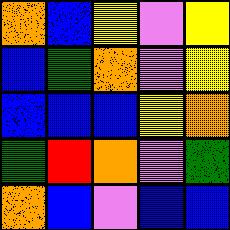[["orange", "blue", "yellow", "violet", "yellow"], ["blue", "green", "orange", "violet", "yellow"], ["blue", "blue", "blue", "yellow", "orange"], ["green", "red", "orange", "violet", "green"], ["orange", "blue", "violet", "blue", "blue"]]